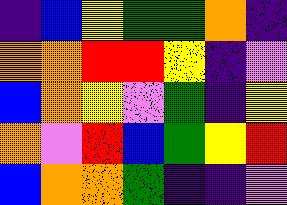[["indigo", "blue", "yellow", "green", "green", "orange", "indigo"], ["orange", "orange", "red", "red", "yellow", "indigo", "violet"], ["blue", "orange", "yellow", "violet", "green", "indigo", "yellow"], ["orange", "violet", "red", "blue", "green", "yellow", "red"], ["blue", "orange", "orange", "green", "indigo", "indigo", "violet"]]